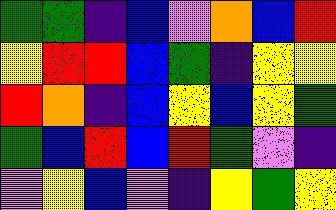[["green", "green", "indigo", "blue", "violet", "orange", "blue", "red"], ["yellow", "red", "red", "blue", "green", "indigo", "yellow", "yellow"], ["red", "orange", "indigo", "blue", "yellow", "blue", "yellow", "green"], ["green", "blue", "red", "blue", "red", "green", "violet", "indigo"], ["violet", "yellow", "blue", "violet", "indigo", "yellow", "green", "yellow"]]